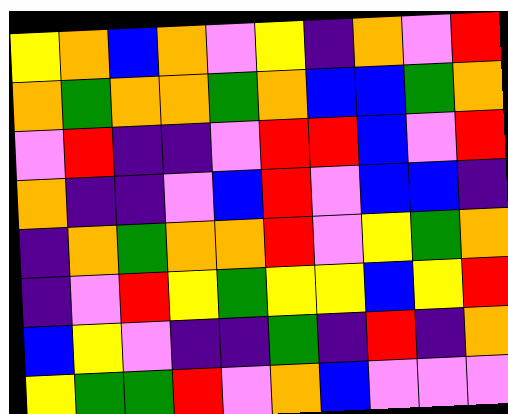[["yellow", "orange", "blue", "orange", "violet", "yellow", "indigo", "orange", "violet", "red"], ["orange", "green", "orange", "orange", "green", "orange", "blue", "blue", "green", "orange"], ["violet", "red", "indigo", "indigo", "violet", "red", "red", "blue", "violet", "red"], ["orange", "indigo", "indigo", "violet", "blue", "red", "violet", "blue", "blue", "indigo"], ["indigo", "orange", "green", "orange", "orange", "red", "violet", "yellow", "green", "orange"], ["indigo", "violet", "red", "yellow", "green", "yellow", "yellow", "blue", "yellow", "red"], ["blue", "yellow", "violet", "indigo", "indigo", "green", "indigo", "red", "indigo", "orange"], ["yellow", "green", "green", "red", "violet", "orange", "blue", "violet", "violet", "violet"]]